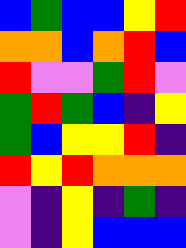[["blue", "green", "blue", "blue", "yellow", "red"], ["orange", "orange", "blue", "orange", "red", "blue"], ["red", "violet", "violet", "green", "red", "violet"], ["green", "red", "green", "blue", "indigo", "yellow"], ["green", "blue", "yellow", "yellow", "red", "indigo"], ["red", "yellow", "red", "orange", "orange", "orange"], ["violet", "indigo", "yellow", "indigo", "green", "indigo"], ["violet", "indigo", "yellow", "blue", "blue", "blue"]]